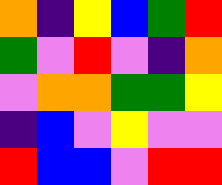[["orange", "indigo", "yellow", "blue", "green", "red"], ["green", "violet", "red", "violet", "indigo", "orange"], ["violet", "orange", "orange", "green", "green", "yellow"], ["indigo", "blue", "violet", "yellow", "violet", "violet"], ["red", "blue", "blue", "violet", "red", "red"]]